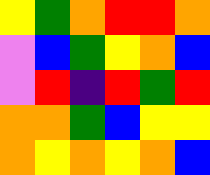[["yellow", "green", "orange", "red", "red", "orange"], ["violet", "blue", "green", "yellow", "orange", "blue"], ["violet", "red", "indigo", "red", "green", "red"], ["orange", "orange", "green", "blue", "yellow", "yellow"], ["orange", "yellow", "orange", "yellow", "orange", "blue"]]